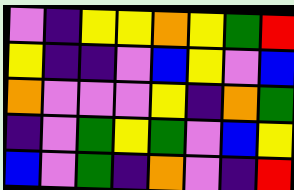[["violet", "indigo", "yellow", "yellow", "orange", "yellow", "green", "red"], ["yellow", "indigo", "indigo", "violet", "blue", "yellow", "violet", "blue"], ["orange", "violet", "violet", "violet", "yellow", "indigo", "orange", "green"], ["indigo", "violet", "green", "yellow", "green", "violet", "blue", "yellow"], ["blue", "violet", "green", "indigo", "orange", "violet", "indigo", "red"]]